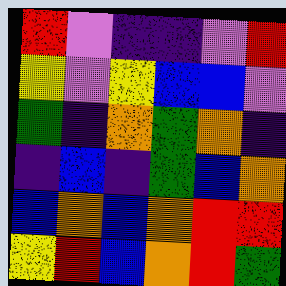[["red", "violet", "indigo", "indigo", "violet", "red"], ["yellow", "violet", "yellow", "blue", "blue", "violet"], ["green", "indigo", "orange", "green", "orange", "indigo"], ["indigo", "blue", "indigo", "green", "blue", "orange"], ["blue", "orange", "blue", "orange", "red", "red"], ["yellow", "red", "blue", "orange", "red", "green"]]